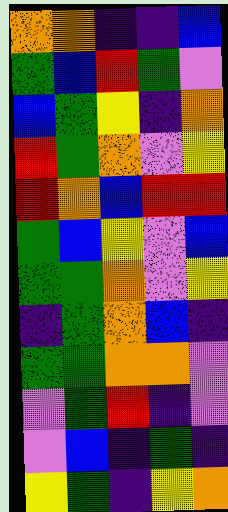[["orange", "orange", "indigo", "indigo", "blue"], ["green", "blue", "red", "green", "violet"], ["blue", "green", "yellow", "indigo", "orange"], ["red", "green", "orange", "violet", "yellow"], ["red", "orange", "blue", "red", "red"], ["green", "blue", "yellow", "violet", "blue"], ["green", "green", "orange", "violet", "yellow"], ["indigo", "green", "orange", "blue", "indigo"], ["green", "green", "orange", "orange", "violet"], ["violet", "green", "red", "indigo", "violet"], ["violet", "blue", "indigo", "green", "indigo"], ["yellow", "green", "indigo", "yellow", "orange"]]